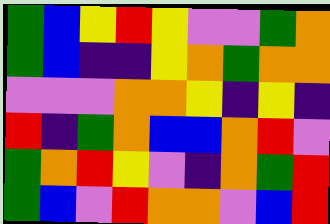[["green", "blue", "yellow", "red", "yellow", "violet", "violet", "green", "orange"], ["green", "blue", "indigo", "indigo", "yellow", "orange", "green", "orange", "orange"], ["violet", "violet", "violet", "orange", "orange", "yellow", "indigo", "yellow", "indigo"], ["red", "indigo", "green", "orange", "blue", "blue", "orange", "red", "violet"], ["green", "orange", "red", "yellow", "violet", "indigo", "orange", "green", "red"], ["green", "blue", "violet", "red", "orange", "orange", "violet", "blue", "red"]]